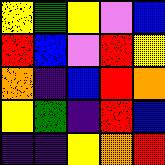[["yellow", "green", "yellow", "violet", "blue"], ["red", "blue", "violet", "red", "yellow"], ["orange", "indigo", "blue", "red", "orange"], ["yellow", "green", "indigo", "red", "blue"], ["indigo", "indigo", "yellow", "orange", "red"]]